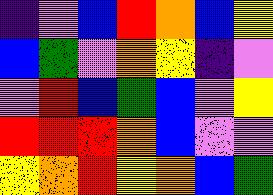[["indigo", "violet", "blue", "red", "orange", "blue", "yellow"], ["blue", "green", "violet", "orange", "yellow", "indigo", "violet"], ["violet", "red", "blue", "green", "blue", "violet", "yellow"], ["red", "red", "red", "orange", "blue", "violet", "violet"], ["yellow", "orange", "red", "yellow", "orange", "blue", "green"]]